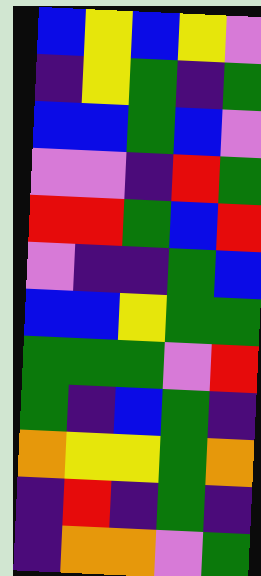[["blue", "yellow", "blue", "yellow", "violet"], ["indigo", "yellow", "green", "indigo", "green"], ["blue", "blue", "green", "blue", "violet"], ["violet", "violet", "indigo", "red", "green"], ["red", "red", "green", "blue", "red"], ["violet", "indigo", "indigo", "green", "blue"], ["blue", "blue", "yellow", "green", "green"], ["green", "green", "green", "violet", "red"], ["green", "indigo", "blue", "green", "indigo"], ["orange", "yellow", "yellow", "green", "orange"], ["indigo", "red", "indigo", "green", "indigo"], ["indigo", "orange", "orange", "violet", "green"]]